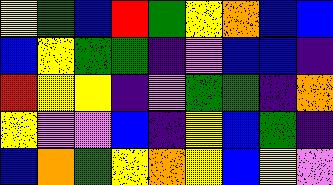[["yellow", "green", "blue", "red", "green", "yellow", "orange", "blue", "blue"], ["blue", "yellow", "green", "green", "indigo", "violet", "blue", "blue", "indigo"], ["red", "yellow", "yellow", "indigo", "violet", "green", "green", "indigo", "orange"], ["yellow", "violet", "violet", "blue", "indigo", "yellow", "blue", "green", "indigo"], ["blue", "orange", "green", "yellow", "orange", "yellow", "blue", "yellow", "violet"]]